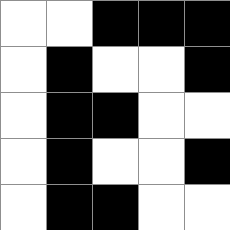[["white", "white", "black", "black", "black"], ["white", "black", "white", "white", "black"], ["white", "black", "black", "white", "white"], ["white", "black", "white", "white", "black"], ["white", "black", "black", "white", "white"]]